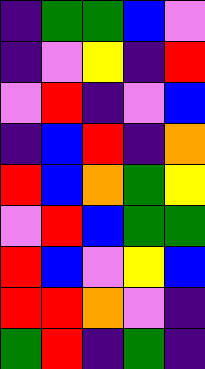[["indigo", "green", "green", "blue", "violet"], ["indigo", "violet", "yellow", "indigo", "red"], ["violet", "red", "indigo", "violet", "blue"], ["indigo", "blue", "red", "indigo", "orange"], ["red", "blue", "orange", "green", "yellow"], ["violet", "red", "blue", "green", "green"], ["red", "blue", "violet", "yellow", "blue"], ["red", "red", "orange", "violet", "indigo"], ["green", "red", "indigo", "green", "indigo"]]